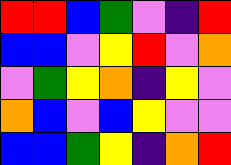[["red", "red", "blue", "green", "violet", "indigo", "red"], ["blue", "blue", "violet", "yellow", "red", "violet", "orange"], ["violet", "green", "yellow", "orange", "indigo", "yellow", "violet"], ["orange", "blue", "violet", "blue", "yellow", "violet", "violet"], ["blue", "blue", "green", "yellow", "indigo", "orange", "red"]]